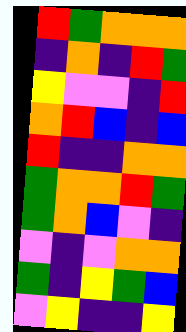[["red", "green", "orange", "orange", "orange"], ["indigo", "orange", "indigo", "red", "green"], ["yellow", "violet", "violet", "indigo", "red"], ["orange", "red", "blue", "indigo", "blue"], ["red", "indigo", "indigo", "orange", "orange"], ["green", "orange", "orange", "red", "green"], ["green", "orange", "blue", "violet", "indigo"], ["violet", "indigo", "violet", "orange", "orange"], ["green", "indigo", "yellow", "green", "blue"], ["violet", "yellow", "indigo", "indigo", "yellow"]]